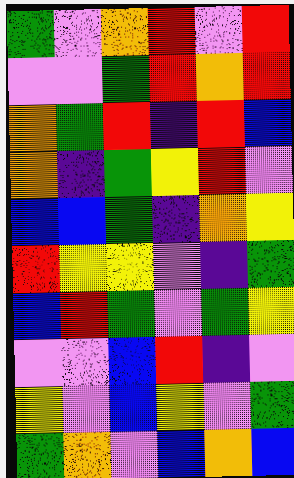[["green", "violet", "orange", "red", "violet", "red"], ["violet", "violet", "green", "red", "orange", "red"], ["orange", "green", "red", "indigo", "red", "blue"], ["orange", "indigo", "green", "yellow", "red", "violet"], ["blue", "blue", "green", "indigo", "orange", "yellow"], ["red", "yellow", "yellow", "violet", "indigo", "green"], ["blue", "red", "green", "violet", "green", "yellow"], ["violet", "violet", "blue", "red", "indigo", "violet"], ["yellow", "violet", "blue", "yellow", "violet", "green"], ["green", "orange", "violet", "blue", "orange", "blue"]]